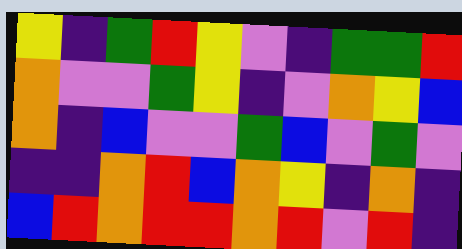[["yellow", "indigo", "green", "red", "yellow", "violet", "indigo", "green", "green", "red"], ["orange", "violet", "violet", "green", "yellow", "indigo", "violet", "orange", "yellow", "blue"], ["orange", "indigo", "blue", "violet", "violet", "green", "blue", "violet", "green", "violet"], ["indigo", "indigo", "orange", "red", "blue", "orange", "yellow", "indigo", "orange", "indigo"], ["blue", "red", "orange", "red", "red", "orange", "red", "violet", "red", "indigo"]]